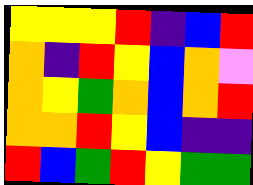[["yellow", "yellow", "yellow", "red", "indigo", "blue", "red"], ["orange", "indigo", "red", "yellow", "blue", "orange", "violet"], ["orange", "yellow", "green", "orange", "blue", "orange", "red"], ["orange", "orange", "red", "yellow", "blue", "indigo", "indigo"], ["red", "blue", "green", "red", "yellow", "green", "green"]]